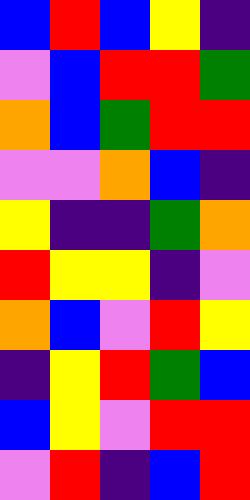[["blue", "red", "blue", "yellow", "indigo"], ["violet", "blue", "red", "red", "green"], ["orange", "blue", "green", "red", "red"], ["violet", "violet", "orange", "blue", "indigo"], ["yellow", "indigo", "indigo", "green", "orange"], ["red", "yellow", "yellow", "indigo", "violet"], ["orange", "blue", "violet", "red", "yellow"], ["indigo", "yellow", "red", "green", "blue"], ["blue", "yellow", "violet", "red", "red"], ["violet", "red", "indigo", "blue", "red"]]